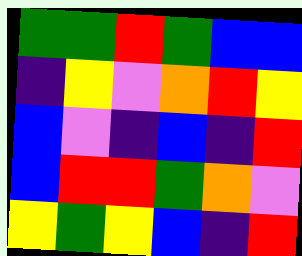[["green", "green", "red", "green", "blue", "blue"], ["indigo", "yellow", "violet", "orange", "red", "yellow"], ["blue", "violet", "indigo", "blue", "indigo", "red"], ["blue", "red", "red", "green", "orange", "violet"], ["yellow", "green", "yellow", "blue", "indigo", "red"]]